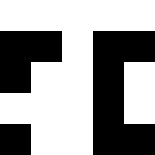[["white", "white", "white", "white", "white"], ["black", "black", "white", "black", "black"], ["black", "white", "white", "black", "white"], ["white", "white", "white", "black", "white"], ["black", "white", "white", "black", "black"]]